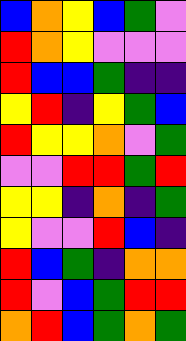[["blue", "orange", "yellow", "blue", "green", "violet"], ["red", "orange", "yellow", "violet", "violet", "violet"], ["red", "blue", "blue", "green", "indigo", "indigo"], ["yellow", "red", "indigo", "yellow", "green", "blue"], ["red", "yellow", "yellow", "orange", "violet", "green"], ["violet", "violet", "red", "red", "green", "red"], ["yellow", "yellow", "indigo", "orange", "indigo", "green"], ["yellow", "violet", "violet", "red", "blue", "indigo"], ["red", "blue", "green", "indigo", "orange", "orange"], ["red", "violet", "blue", "green", "red", "red"], ["orange", "red", "blue", "green", "orange", "green"]]